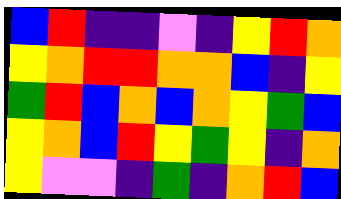[["blue", "red", "indigo", "indigo", "violet", "indigo", "yellow", "red", "orange"], ["yellow", "orange", "red", "red", "orange", "orange", "blue", "indigo", "yellow"], ["green", "red", "blue", "orange", "blue", "orange", "yellow", "green", "blue"], ["yellow", "orange", "blue", "red", "yellow", "green", "yellow", "indigo", "orange"], ["yellow", "violet", "violet", "indigo", "green", "indigo", "orange", "red", "blue"]]